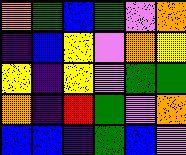[["orange", "green", "blue", "green", "violet", "orange"], ["indigo", "blue", "yellow", "violet", "orange", "yellow"], ["yellow", "indigo", "yellow", "violet", "green", "green"], ["orange", "indigo", "red", "green", "violet", "orange"], ["blue", "blue", "indigo", "green", "blue", "violet"]]